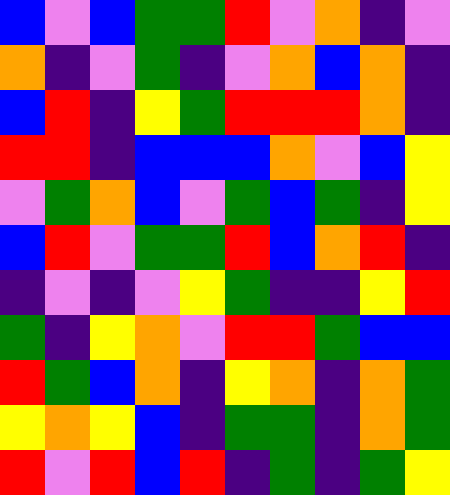[["blue", "violet", "blue", "green", "green", "red", "violet", "orange", "indigo", "violet"], ["orange", "indigo", "violet", "green", "indigo", "violet", "orange", "blue", "orange", "indigo"], ["blue", "red", "indigo", "yellow", "green", "red", "red", "red", "orange", "indigo"], ["red", "red", "indigo", "blue", "blue", "blue", "orange", "violet", "blue", "yellow"], ["violet", "green", "orange", "blue", "violet", "green", "blue", "green", "indigo", "yellow"], ["blue", "red", "violet", "green", "green", "red", "blue", "orange", "red", "indigo"], ["indigo", "violet", "indigo", "violet", "yellow", "green", "indigo", "indigo", "yellow", "red"], ["green", "indigo", "yellow", "orange", "violet", "red", "red", "green", "blue", "blue"], ["red", "green", "blue", "orange", "indigo", "yellow", "orange", "indigo", "orange", "green"], ["yellow", "orange", "yellow", "blue", "indigo", "green", "green", "indigo", "orange", "green"], ["red", "violet", "red", "blue", "red", "indigo", "green", "indigo", "green", "yellow"]]